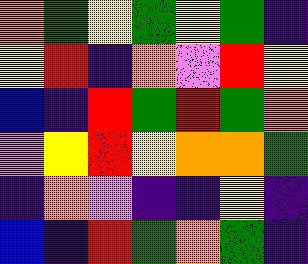[["orange", "green", "yellow", "green", "yellow", "green", "indigo"], ["yellow", "red", "indigo", "orange", "violet", "red", "yellow"], ["blue", "indigo", "red", "green", "red", "green", "orange"], ["violet", "yellow", "red", "yellow", "orange", "orange", "green"], ["indigo", "orange", "violet", "indigo", "indigo", "yellow", "indigo"], ["blue", "indigo", "red", "green", "orange", "green", "indigo"]]